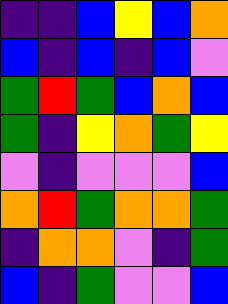[["indigo", "indigo", "blue", "yellow", "blue", "orange"], ["blue", "indigo", "blue", "indigo", "blue", "violet"], ["green", "red", "green", "blue", "orange", "blue"], ["green", "indigo", "yellow", "orange", "green", "yellow"], ["violet", "indigo", "violet", "violet", "violet", "blue"], ["orange", "red", "green", "orange", "orange", "green"], ["indigo", "orange", "orange", "violet", "indigo", "green"], ["blue", "indigo", "green", "violet", "violet", "blue"]]